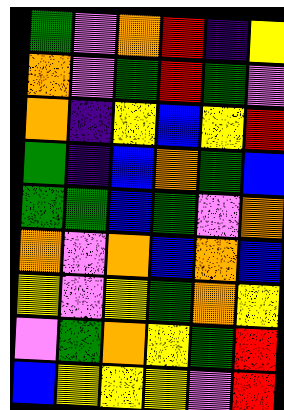[["green", "violet", "orange", "red", "indigo", "yellow"], ["orange", "violet", "green", "red", "green", "violet"], ["orange", "indigo", "yellow", "blue", "yellow", "red"], ["green", "indigo", "blue", "orange", "green", "blue"], ["green", "green", "blue", "green", "violet", "orange"], ["orange", "violet", "orange", "blue", "orange", "blue"], ["yellow", "violet", "yellow", "green", "orange", "yellow"], ["violet", "green", "orange", "yellow", "green", "red"], ["blue", "yellow", "yellow", "yellow", "violet", "red"]]